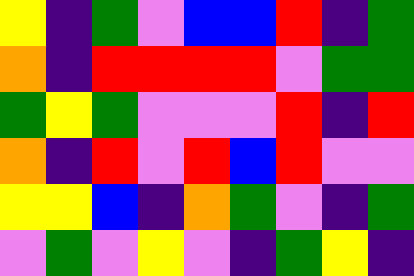[["yellow", "indigo", "green", "violet", "blue", "blue", "red", "indigo", "green"], ["orange", "indigo", "red", "red", "red", "red", "violet", "green", "green"], ["green", "yellow", "green", "violet", "violet", "violet", "red", "indigo", "red"], ["orange", "indigo", "red", "violet", "red", "blue", "red", "violet", "violet"], ["yellow", "yellow", "blue", "indigo", "orange", "green", "violet", "indigo", "green"], ["violet", "green", "violet", "yellow", "violet", "indigo", "green", "yellow", "indigo"]]